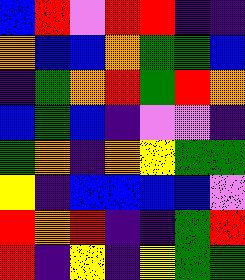[["blue", "red", "violet", "red", "red", "indigo", "indigo"], ["orange", "blue", "blue", "orange", "green", "green", "blue"], ["indigo", "green", "orange", "red", "green", "red", "orange"], ["blue", "green", "blue", "indigo", "violet", "violet", "indigo"], ["green", "orange", "indigo", "orange", "yellow", "green", "green"], ["yellow", "indigo", "blue", "blue", "blue", "blue", "violet"], ["red", "orange", "red", "indigo", "indigo", "green", "red"], ["red", "indigo", "yellow", "indigo", "yellow", "green", "green"]]